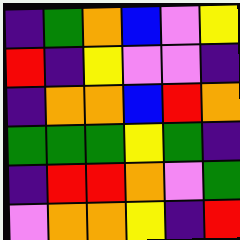[["indigo", "green", "orange", "blue", "violet", "yellow"], ["red", "indigo", "yellow", "violet", "violet", "indigo"], ["indigo", "orange", "orange", "blue", "red", "orange"], ["green", "green", "green", "yellow", "green", "indigo"], ["indigo", "red", "red", "orange", "violet", "green"], ["violet", "orange", "orange", "yellow", "indigo", "red"]]